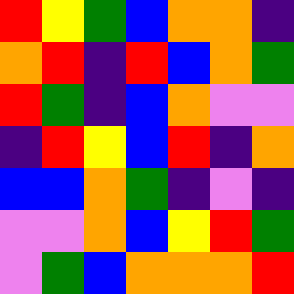[["red", "yellow", "green", "blue", "orange", "orange", "indigo"], ["orange", "red", "indigo", "red", "blue", "orange", "green"], ["red", "green", "indigo", "blue", "orange", "violet", "violet"], ["indigo", "red", "yellow", "blue", "red", "indigo", "orange"], ["blue", "blue", "orange", "green", "indigo", "violet", "indigo"], ["violet", "violet", "orange", "blue", "yellow", "red", "green"], ["violet", "green", "blue", "orange", "orange", "orange", "red"]]